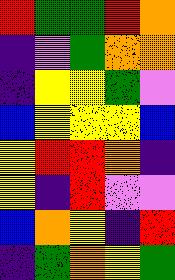[["red", "green", "green", "red", "orange"], ["indigo", "violet", "green", "orange", "orange"], ["indigo", "yellow", "yellow", "green", "violet"], ["blue", "yellow", "yellow", "yellow", "blue"], ["yellow", "red", "red", "orange", "indigo"], ["yellow", "indigo", "red", "violet", "violet"], ["blue", "orange", "yellow", "indigo", "red"], ["indigo", "green", "orange", "yellow", "green"]]